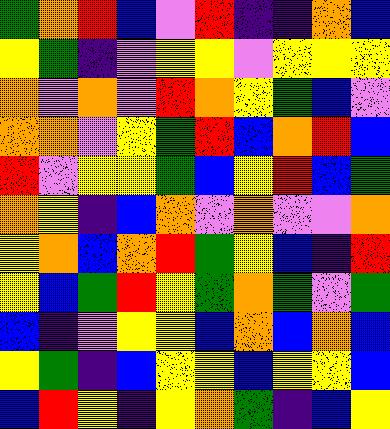[["green", "orange", "red", "blue", "violet", "red", "indigo", "indigo", "orange", "blue"], ["yellow", "green", "indigo", "violet", "yellow", "yellow", "violet", "yellow", "yellow", "yellow"], ["orange", "violet", "orange", "violet", "red", "orange", "yellow", "green", "blue", "violet"], ["orange", "orange", "violet", "yellow", "green", "red", "blue", "orange", "red", "blue"], ["red", "violet", "yellow", "yellow", "green", "blue", "yellow", "red", "blue", "green"], ["orange", "yellow", "indigo", "blue", "orange", "violet", "orange", "violet", "violet", "orange"], ["yellow", "orange", "blue", "orange", "red", "green", "yellow", "blue", "indigo", "red"], ["yellow", "blue", "green", "red", "yellow", "green", "orange", "green", "violet", "green"], ["blue", "indigo", "violet", "yellow", "yellow", "blue", "orange", "blue", "orange", "blue"], ["yellow", "green", "indigo", "blue", "yellow", "yellow", "blue", "yellow", "yellow", "blue"], ["blue", "red", "yellow", "indigo", "yellow", "orange", "green", "indigo", "blue", "yellow"]]